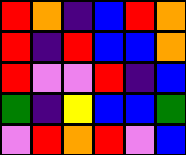[["red", "orange", "indigo", "blue", "red", "orange"], ["red", "indigo", "red", "blue", "blue", "orange"], ["red", "violet", "violet", "red", "indigo", "blue"], ["green", "indigo", "yellow", "blue", "blue", "green"], ["violet", "red", "orange", "red", "violet", "blue"]]